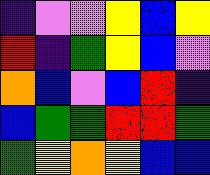[["indigo", "violet", "violet", "yellow", "blue", "yellow"], ["red", "indigo", "green", "yellow", "blue", "violet"], ["orange", "blue", "violet", "blue", "red", "indigo"], ["blue", "green", "green", "red", "red", "green"], ["green", "yellow", "orange", "yellow", "blue", "blue"]]